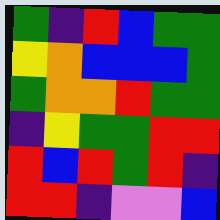[["green", "indigo", "red", "blue", "green", "green"], ["yellow", "orange", "blue", "blue", "blue", "green"], ["green", "orange", "orange", "red", "green", "green"], ["indigo", "yellow", "green", "green", "red", "red"], ["red", "blue", "red", "green", "red", "indigo"], ["red", "red", "indigo", "violet", "violet", "blue"]]